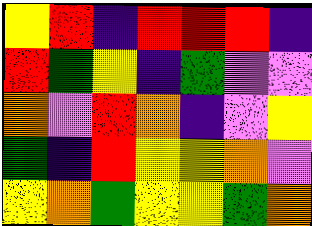[["yellow", "red", "indigo", "red", "red", "red", "indigo"], ["red", "green", "yellow", "indigo", "green", "violet", "violet"], ["orange", "violet", "red", "orange", "indigo", "violet", "yellow"], ["green", "indigo", "red", "yellow", "yellow", "orange", "violet"], ["yellow", "orange", "green", "yellow", "yellow", "green", "orange"]]